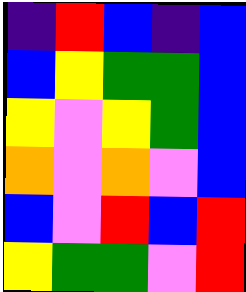[["indigo", "red", "blue", "indigo", "blue"], ["blue", "yellow", "green", "green", "blue"], ["yellow", "violet", "yellow", "green", "blue"], ["orange", "violet", "orange", "violet", "blue"], ["blue", "violet", "red", "blue", "red"], ["yellow", "green", "green", "violet", "red"]]